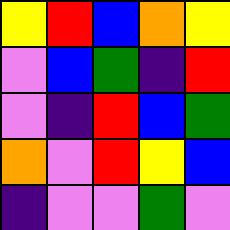[["yellow", "red", "blue", "orange", "yellow"], ["violet", "blue", "green", "indigo", "red"], ["violet", "indigo", "red", "blue", "green"], ["orange", "violet", "red", "yellow", "blue"], ["indigo", "violet", "violet", "green", "violet"]]